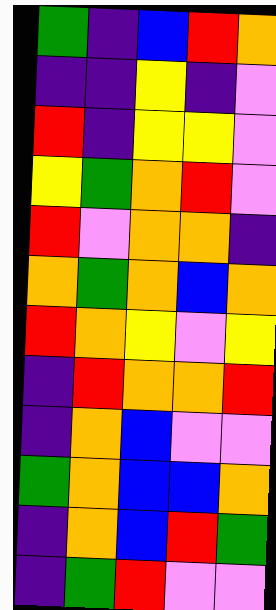[["green", "indigo", "blue", "red", "orange"], ["indigo", "indigo", "yellow", "indigo", "violet"], ["red", "indigo", "yellow", "yellow", "violet"], ["yellow", "green", "orange", "red", "violet"], ["red", "violet", "orange", "orange", "indigo"], ["orange", "green", "orange", "blue", "orange"], ["red", "orange", "yellow", "violet", "yellow"], ["indigo", "red", "orange", "orange", "red"], ["indigo", "orange", "blue", "violet", "violet"], ["green", "orange", "blue", "blue", "orange"], ["indigo", "orange", "blue", "red", "green"], ["indigo", "green", "red", "violet", "violet"]]